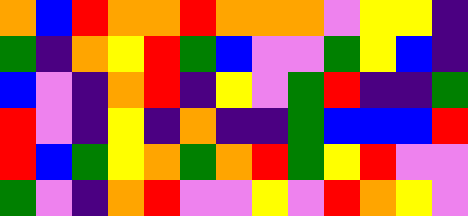[["orange", "blue", "red", "orange", "orange", "red", "orange", "orange", "orange", "violet", "yellow", "yellow", "indigo"], ["green", "indigo", "orange", "yellow", "red", "green", "blue", "violet", "violet", "green", "yellow", "blue", "indigo"], ["blue", "violet", "indigo", "orange", "red", "indigo", "yellow", "violet", "green", "red", "indigo", "indigo", "green"], ["red", "violet", "indigo", "yellow", "indigo", "orange", "indigo", "indigo", "green", "blue", "blue", "blue", "red"], ["red", "blue", "green", "yellow", "orange", "green", "orange", "red", "green", "yellow", "red", "violet", "violet"], ["green", "violet", "indigo", "orange", "red", "violet", "violet", "yellow", "violet", "red", "orange", "yellow", "violet"]]